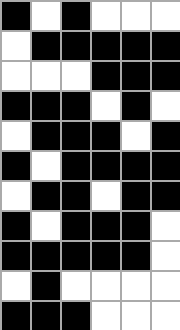[["black", "white", "black", "white", "white", "white"], ["white", "black", "black", "black", "black", "black"], ["white", "white", "white", "black", "black", "black"], ["black", "black", "black", "white", "black", "white"], ["white", "black", "black", "black", "white", "black"], ["black", "white", "black", "black", "black", "black"], ["white", "black", "black", "white", "black", "black"], ["black", "white", "black", "black", "black", "white"], ["black", "black", "black", "black", "black", "white"], ["white", "black", "white", "white", "white", "white"], ["black", "black", "black", "white", "white", "white"]]